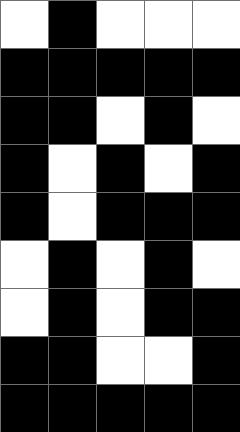[["white", "black", "white", "white", "white"], ["black", "black", "black", "black", "black"], ["black", "black", "white", "black", "white"], ["black", "white", "black", "white", "black"], ["black", "white", "black", "black", "black"], ["white", "black", "white", "black", "white"], ["white", "black", "white", "black", "black"], ["black", "black", "white", "white", "black"], ["black", "black", "black", "black", "black"]]